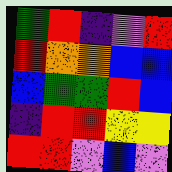[["green", "red", "indigo", "violet", "red"], ["red", "orange", "orange", "blue", "blue"], ["blue", "green", "green", "red", "blue"], ["indigo", "red", "red", "yellow", "yellow"], ["red", "red", "violet", "blue", "violet"]]